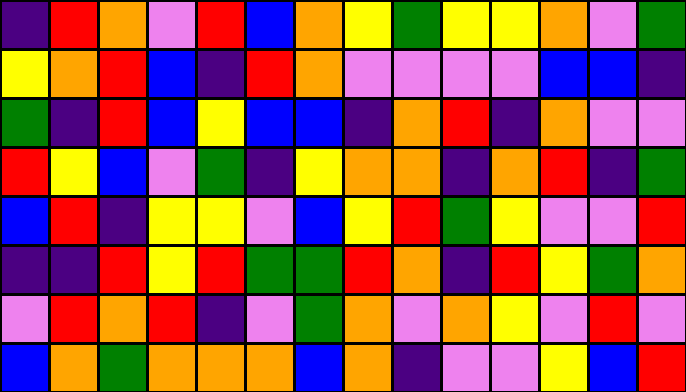[["indigo", "red", "orange", "violet", "red", "blue", "orange", "yellow", "green", "yellow", "yellow", "orange", "violet", "green"], ["yellow", "orange", "red", "blue", "indigo", "red", "orange", "violet", "violet", "violet", "violet", "blue", "blue", "indigo"], ["green", "indigo", "red", "blue", "yellow", "blue", "blue", "indigo", "orange", "red", "indigo", "orange", "violet", "violet"], ["red", "yellow", "blue", "violet", "green", "indigo", "yellow", "orange", "orange", "indigo", "orange", "red", "indigo", "green"], ["blue", "red", "indigo", "yellow", "yellow", "violet", "blue", "yellow", "red", "green", "yellow", "violet", "violet", "red"], ["indigo", "indigo", "red", "yellow", "red", "green", "green", "red", "orange", "indigo", "red", "yellow", "green", "orange"], ["violet", "red", "orange", "red", "indigo", "violet", "green", "orange", "violet", "orange", "yellow", "violet", "red", "violet"], ["blue", "orange", "green", "orange", "orange", "orange", "blue", "orange", "indigo", "violet", "violet", "yellow", "blue", "red"]]